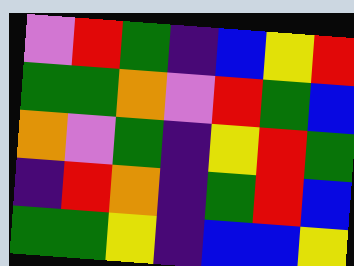[["violet", "red", "green", "indigo", "blue", "yellow", "red"], ["green", "green", "orange", "violet", "red", "green", "blue"], ["orange", "violet", "green", "indigo", "yellow", "red", "green"], ["indigo", "red", "orange", "indigo", "green", "red", "blue"], ["green", "green", "yellow", "indigo", "blue", "blue", "yellow"]]